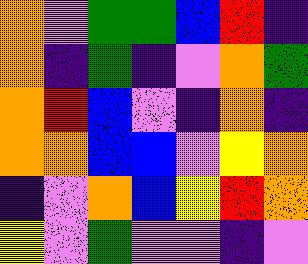[["orange", "violet", "green", "green", "blue", "red", "indigo"], ["orange", "indigo", "green", "indigo", "violet", "orange", "green"], ["orange", "red", "blue", "violet", "indigo", "orange", "indigo"], ["orange", "orange", "blue", "blue", "violet", "yellow", "orange"], ["indigo", "violet", "orange", "blue", "yellow", "red", "orange"], ["yellow", "violet", "green", "violet", "violet", "indigo", "violet"]]